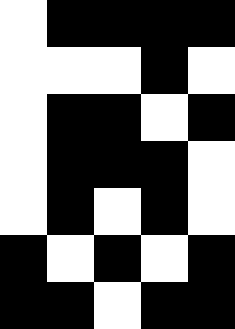[["white", "black", "black", "black", "black"], ["white", "white", "white", "black", "white"], ["white", "black", "black", "white", "black"], ["white", "black", "black", "black", "white"], ["white", "black", "white", "black", "white"], ["black", "white", "black", "white", "black"], ["black", "black", "white", "black", "black"]]